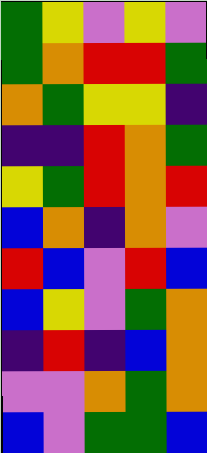[["green", "yellow", "violet", "yellow", "violet"], ["green", "orange", "red", "red", "green"], ["orange", "green", "yellow", "yellow", "indigo"], ["indigo", "indigo", "red", "orange", "green"], ["yellow", "green", "red", "orange", "red"], ["blue", "orange", "indigo", "orange", "violet"], ["red", "blue", "violet", "red", "blue"], ["blue", "yellow", "violet", "green", "orange"], ["indigo", "red", "indigo", "blue", "orange"], ["violet", "violet", "orange", "green", "orange"], ["blue", "violet", "green", "green", "blue"]]